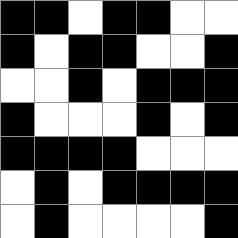[["black", "black", "white", "black", "black", "white", "white"], ["black", "white", "black", "black", "white", "white", "black"], ["white", "white", "black", "white", "black", "black", "black"], ["black", "white", "white", "white", "black", "white", "black"], ["black", "black", "black", "black", "white", "white", "white"], ["white", "black", "white", "black", "black", "black", "black"], ["white", "black", "white", "white", "white", "white", "black"]]